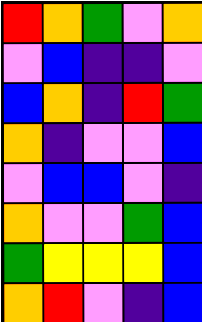[["red", "orange", "green", "violet", "orange"], ["violet", "blue", "indigo", "indigo", "violet"], ["blue", "orange", "indigo", "red", "green"], ["orange", "indigo", "violet", "violet", "blue"], ["violet", "blue", "blue", "violet", "indigo"], ["orange", "violet", "violet", "green", "blue"], ["green", "yellow", "yellow", "yellow", "blue"], ["orange", "red", "violet", "indigo", "blue"]]